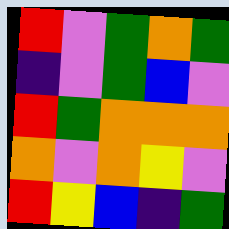[["red", "violet", "green", "orange", "green"], ["indigo", "violet", "green", "blue", "violet"], ["red", "green", "orange", "orange", "orange"], ["orange", "violet", "orange", "yellow", "violet"], ["red", "yellow", "blue", "indigo", "green"]]